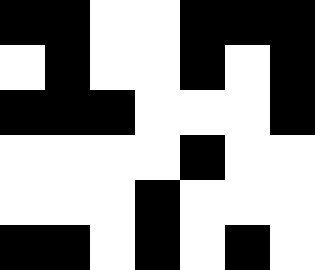[["black", "black", "white", "white", "black", "black", "black"], ["white", "black", "white", "white", "black", "white", "black"], ["black", "black", "black", "white", "white", "white", "black"], ["white", "white", "white", "white", "black", "white", "white"], ["white", "white", "white", "black", "white", "white", "white"], ["black", "black", "white", "black", "white", "black", "white"]]